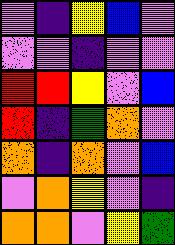[["violet", "indigo", "yellow", "blue", "violet"], ["violet", "violet", "indigo", "violet", "violet"], ["red", "red", "yellow", "violet", "blue"], ["red", "indigo", "green", "orange", "violet"], ["orange", "indigo", "orange", "violet", "blue"], ["violet", "orange", "yellow", "violet", "indigo"], ["orange", "orange", "violet", "yellow", "green"]]